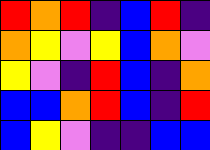[["red", "orange", "red", "indigo", "blue", "red", "indigo"], ["orange", "yellow", "violet", "yellow", "blue", "orange", "violet"], ["yellow", "violet", "indigo", "red", "blue", "indigo", "orange"], ["blue", "blue", "orange", "red", "blue", "indigo", "red"], ["blue", "yellow", "violet", "indigo", "indigo", "blue", "blue"]]